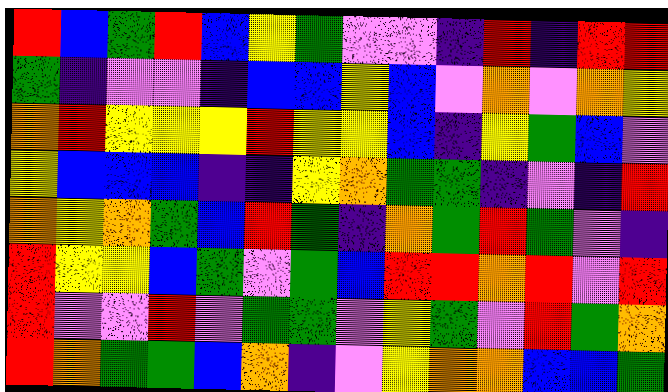[["red", "blue", "green", "red", "blue", "yellow", "green", "violet", "violet", "indigo", "red", "indigo", "red", "red"], ["green", "indigo", "violet", "violet", "indigo", "blue", "blue", "yellow", "blue", "violet", "orange", "violet", "orange", "yellow"], ["orange", "red", "yellow", "yellow", "yellow", "red", "yellow", "yellow", "blue", "indigo", "yellow", "green", "blue", "violet"], ["yellow", "blue", "blue", "blue", "indigo", "indigo", "yellow", "orange", "green", "green", "indigo", "violet", "indigo", "red"], ["orange", "yellow", "orange", "green", "blue", "red", "green", "indigo", "orange", "green", "red", "green", "violet", "indigo"], ["red", "yellow", "yellow", "blue", "green", "violet", "green", "blue", "red", "red", "orange", "red", "violet", "red"], ["red", "violet", "violet", "red", "violet", "green", "green", "violet", "yellow", "green", "violet", "red", "green", "orange"], ["red", "orange", "green", "green", "blue", "orange", "indigo", "violet", "yellow", "orange", "orange", "blue", "blue", "green"]]